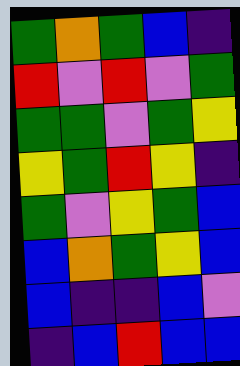[["green", "orange", "green", "blue", "indigo"], ["red", "violet", "red", "violet", "green"], ["green", "green", "violet", "green", "yellow"], ["yellow", "green", "red", "yellow", "indigo"], ["green", "violet", "yellow", "green", "blue"], ["blue", "orange", "green", "yellow", "blue"], ["blue", "indigo", "indigo", "blue", "violet"], ["indigo", "blue", "red", "blue", "blue"]]